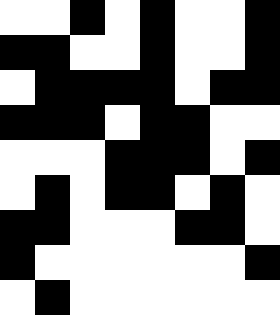[["white", "white", "black", "white", "black", "white", "white", "black"], ["black", "black", "white", "white", "black", "white", "white", "black"], ["white", "black", "black", "black", "black", "white", "black", "black"], ["black", "black", "black", "white", "black", "black", "white", "white"], ["white", "white", "white", "black", "black", "black", "white", "black"], ["white", "black", "white", "black", "black", "white", "black", "white"], ["black", "black", "white", "white", "white", "black", "black", "white"], ["black", "white", "white", "white", "white", "white", "white", "black"], ["white", "black", "white", "white", "white", "white", "white", "white"]]